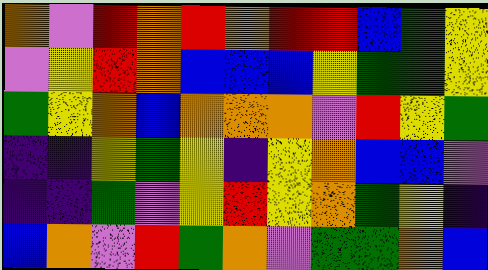[["orange", "violet", "red", "orange", "red", "orange", "red", "red", "blue", "green", "yellow"], ["violet", "yellow", "red", "orange", "blue", "blue", "blue", "yellow", "green", "green", "yellow"], ["green", "yellow", "orange", "blue", "orange", "orange", "orange", "violet", "red", "yellow", "green"], ["indigo", "indigo", "yellow", "green", "yellow", "indigo", "yellow", "orange", "blue", "blue", "violet"], ["indigo", "indigo", "green", "violet", "yellow", "red", "yellow", "orange", "green", "yellow", "indigo"], ["blue", "orange", "violet", "red", "green", "orange", "violet", "green", "green", "orange", "blue"]]